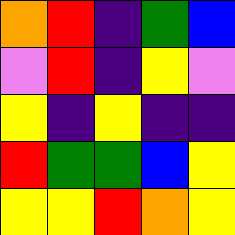[["orange", "red", "indigo", "green", "blue"], ["violet", "red", "indigo", "yellow", "violet"], ["yellow", "indigo", "yellow", "indigo", "indigo"], ["red", "green", "green", "blue", "yellow"], ["yellow", "yellow", "red", "orange", "yellow"]]